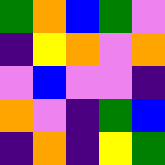[["green", "orange", "blue", "green", "violet"], ["indigo", "yellow", "orange", "violet", "orange"], ["violet", "blue", "violet", "violet", "indigo"], ["orange", "violet", "indigo", "green", "blue"], ["indigo", "orange", "indigo", "yellow", "green"]]